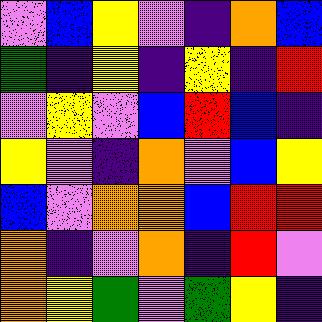[["violet", "blue", "yellow", "violet", "indigo", "orange", "blue"], ["green", "indigo", "yellow", "indigo", "yellow", "indigo", "red"], ["violet", "yellow", "violet", "blue", "red", "blue", "indigo"], ["yellow", "violet", "indigo", "orange", "violet", "blue", "yellow"], ["blue", "violet", "orange", "orange", "blue", "red", "red"], ["orange", "indigo", "violet", "orange", "indigo", "red", "violet"], ["orange", "yellow", "green", "violet", "green", "yellow", "indigo"]]